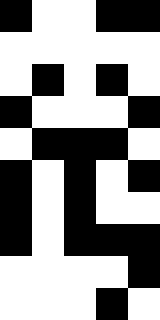[["black", "white", "white", "black", "black"], ["white", "white", "white", "white", "white"], ["white", "black", "white", "black", "white"], ["black", "white", "white", "white", "black"], ["white", "black", "black", "black", "white"], ["black", "white", "black", "white", "black"], ["black", "white", "black", "white", "white"], ["black", "white", "black", "black", "black"], ["white", "white", "white", "white", "black"], ["white", "white", "white", "black", "white"]]